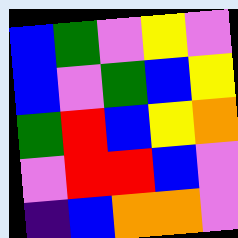[["blue", "green", "violet", "yellow", "violet"], ["blue", "violet", "green", "blue", "yellow"], ["green", "red", "blue", "yellow", "orange"], ["violet", "red", "red", "blue", "violet"], ["indigo", "blue", "orange", "orange", "violet"]]